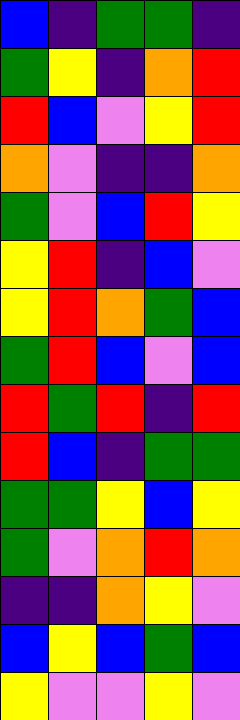[["blue", "indigo", "green", "green", "indigo"], ["green", "yellow", "indigo", "orange", "red"], ["red", "blue", "violet", "yellow", "red"], ["orange", "violet", "indigo", "indigo", "orange"], ["green", "violet", "blue", "red", "yellow"], ["yellow", "red", "indigo", "blue", "violet"], ["yellow", "red", "orange", "green", "blue"], ["green", "red", "blue", "violet", "blue"], ["red", "green", "red", "indigo", "red"], ["red", "blue", "indigo", "green", "green"], ["green", "green", "yellow", "blue", "yellow"], ["green", "violet", "orange", "red", "orange"], ["indigo", "indigo", "orange", "yellow", "violet"], ["blue", "yellow", "blue", "green", "blue"], ["yellow", "violet", "violet", "yellow", "violet"]]